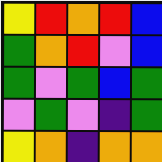[["yellow", "red", "orange", "red", "blue"], ["green", "orange", "red", "violet", "blue"], ["green", "violet", "green", "blue", "green"], ["violet", "green", "violet", "indigo", "green"], ["yellow", "orange", "indigo", "orange", "orange"]]